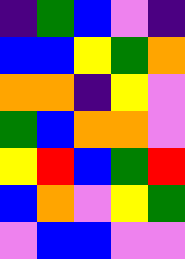[["indigo", "green", "blue", "violet", "indigo"], ["blue", "blue", "yellow", "green", "orange"], ["orange", "orange", "indigo", "yellow", "violet"], ["green", "blue", "orange", "orange", "violet"], ["yellow", "red", "blue", "green", "red"], ["blue", "orange", "violet", "yellow", "green"], ["violet", "blue", "blue", "violet", "violet"]]